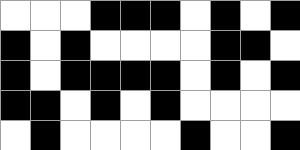[["white", "white", "white", "black", "black", "black", "white", "black", "white", "black"], ["black", "white", "black", "white", "white", "white", "white", "black", "black", "white"], ["black", "white", "black", "black", "black", "black", "white", "black", "white", "black"], ["black", "black", "white", "black", "white", "black", "white", "white", "white", "white"], ["white", "black", "white", "white", "white", "white", "black", "white", "white", "black"]]